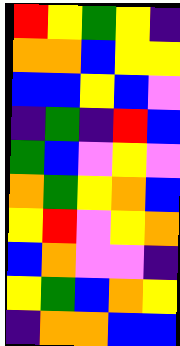[["red", "yellow", "green", "yellow", "indigo"], ["orange", "orange", "blue", "yellow", "yellow"], ["blue", "blue", "yellow", "blue", "violet"], ["indigo", "green", "indigo", "red", "blue"], ["green", "blue", "violet", "yellow", "violet"], ["orange", "green", "yellow", "orange", "blue"], ["yellow", "red", "violet", "yellow", "orange"], ["blue", "orange", "violet", "violet", "indigo"], ["yellow", "green", "blue", "orange", "yellow"], ["indigo", "orange", "orange", "blue", "blue"]]